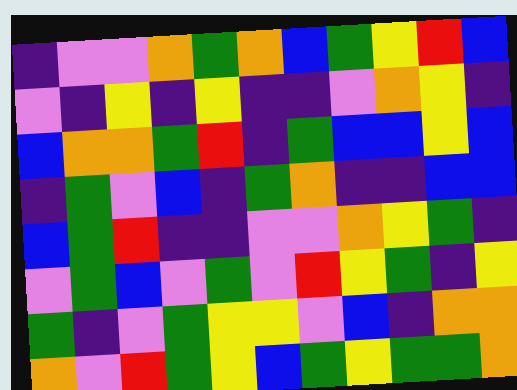[["indigo", "violet", "violet", "orange", "green", "orange", "blue", "green", "yellow", "red", "blue"], ["violet", "indigo", "yellow", "indigo", "yellow", "indigo", "indigo", "violet", "orange", "yellow", "indigo"], ["blue", "orange", "orange", "green", "red", "indigo", "green", "blue", "blue", "yellow", "blue"], ["indigo", "green", "violet", "blue", "indigo", "green", "orange", "indigo", "indigo", "blue", "blue"], ["blue", "green", "red", "indigo", "indigo", "violet", "violet", "orange", "yellow", "green", "indigo"], ["violet", "green", "blue", "violet", "green", "violet", "red", "yellow", "green", "indigo", "yellow"], ["green", "indigo", "violet", "green", "yellow", "yellow", "violet", "blue", "indigo", "orange", "orange"], ["orange", "violet", "red", "green", "yellow", "blue", "green", "yellow", "green", "green", "orange"]]